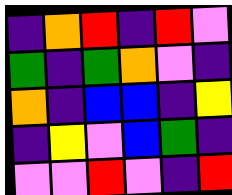[["indigo", "orange", "red", "indigo", "red", "violet"], ["green", "indigo", "green", "orange", "violet", "indigo"], ["orange", "indigo", "blue", "blue", "indigo", "yellow"], ["indigo", "yellow", "violet", "blue", "green", "indigo"], ["violet", "violet", "red", "violet", "indigo", "red"]]